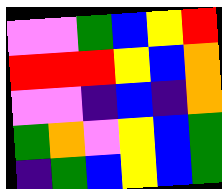[["violet", "violet", "green", "blue", "yellow", "red"], ["red", "red", "red", "yellow", "blue", "orange"], ["violet", "violet", "indigo", "blue", "indigo", "orange"], ["green", "orange", "violet", "yellow", "blue", "green"], ["indigo", "green", "blue", "yellow", "blue", "green"]]